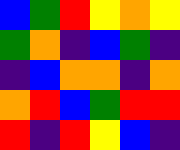[["blue", "green", "red", "yellow", "orange", "yellow"], ["green", "orange", "indigo", "blue", "green", "indigo"], ["indigo", "blue", "orange", "orange", "indigo", "orange"], ["orange", "red", "blue", "green", "red", "red"], ["red", "indigo", "red", "yellow", "blue", "indigo"]]